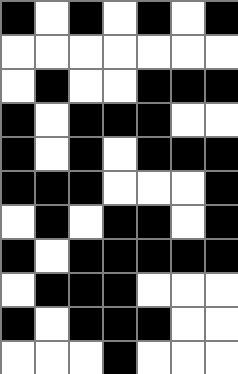[["black", "white", "black", "white", "black", "white", "black"], ["white", "white", "white", "white", "white", "white", "white"], ["white", "black", "white", "white", "black", "black", "black"], ["black", "white", "black", "black", "black", "white", "white"], ["black", "white", "black", "white", "black", "black", "black"], ["black", "black", "black", "white", "white", "white", "black"], ["white", "black", "white", "black", "black", "white", "black"], ["black", "white", "black", "black", "black", "black", "black"], ["white", "black", "black", "black", "white", "white", "white"], ["black", "white", "black", "black", "black", "white", "white"], ["white", "white", "white", "black", "white", "white", "white"]]